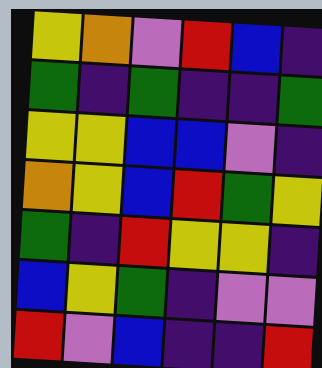[["yellow", "orange", "violet", "red", "blue", "indigo"], ["green", "indigo", "green", "indigo", "indigo", "green"], ["yellow", "yellow", "blue", "blue", "violet", "indigo"], ["orange", "yellow", "blue", "red", "green", "yellow"], ["green", "indigo", "red", "yellow", "yellow", "indigo"], ["blue", "yellow", "green", "indigo", "violet", "violet"], ["red", "violet", "blue", "indigo", "indigo", "red"]]